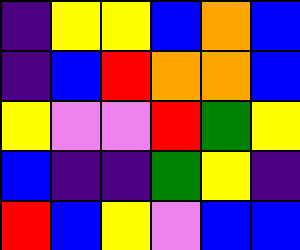[["indigo", "yellow", "yellow", "blue", "orange", "blue"], ["indigo", "blue", "red", "orange", "orange", "blue"], ["yellow", "violet", "violet", "red", "green", "yellow"], ["blue", "indigo", "indigo", "green", "yellow", "indigo"], ["red", "blue", "yellow", "violet", "blue", "blue"]]